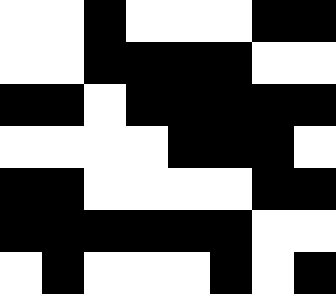[["white", "white", "black", "white", "white", "white", "black", "black"], ["white", "white", "black", "black", "black", "black", "white", "white"], ["black", "black", "white", "black", "black", "black", "black", "black"], ["white", "white", "white", "white", "black", "black", "black", "white"], ["black", "black", "white", "white", "white", "white", "black", "black"], ["black", "black", "black", "black", "black", "black", "white", "white"], ["white", "black", "white", "white", "white", "black", "white", "black"]]